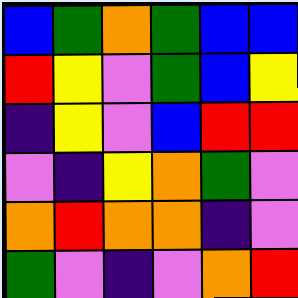[["blue", "green", "orange", "green", "blue", "blue"], ["red", "yellow", "violet", "green", "blue", "yellow"], ["indigo", "yellow", "violet", "blue", "red", "red"], ["violet", "indigo", "yellow", "orange", "green", "violet"], ["orange", "red", "orange", "orange", "indigo", "violet"], ["green", "violet", "indigo", "violet", "orange", "red"]]